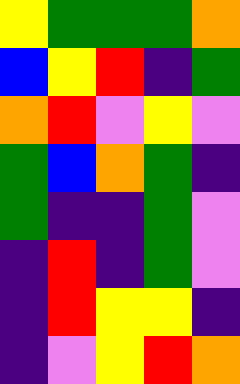[["yellow", "green", "green", "green", "orange"], ["blue", "yellow", "red", "indigo", "green"], ["orange", "red", "violet", "yellow", "violet"], ["green", "blue", "orange", "green", "indigo"], ["green", "indigo", "indigo", "green", "violet"], ["indigo", "red", "indigo", "green", "violet"], ["indigo", "red", "yellow", "yellow", "indigo"], ["indigo", "violet", "yellow", "red", "orange"]]